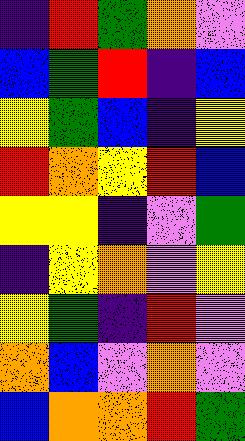[["indigo", "red", "green", "orange", "violet"], ["blue", "green", "red", "indigo", "blue"], ["yellow", "green", "blue", "indigo", "yellow"], ["red", "orange", "yellow", "red", "blue"], ["yellow", "yellow", "indigo", "violet", "green"], ["indigo", "yellow", "orange", "violet", "yellow"], ["yellow", "green", "indigo", "red", "violet"], ["orange", "blue", "violet", "orange", "violet"], ["blue", "orange", "orange", "red", "green"]]